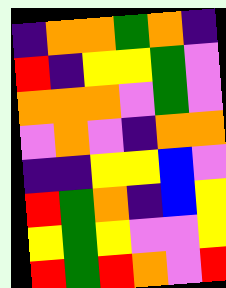[["indigo", "orange", "orange", "green", "orange", "indigo"], ["red", "indigo", "yellow", "yellow", "green", "violet"], ["orange", "orange", "orange", "violet", "green", "violet"], ["violet", "orange", "violet", "indigo", "orange", "orange"], ["indigo", "indigo", "yellow", "yellow", "blue", "violet"], ["red", "green", "orange", "indigo", "blue", "yellow"], ["yellow", "green", "yellow", "violet", "violet", "yellow"], ["red", "green", "red", "orange", "violet", "red"]]